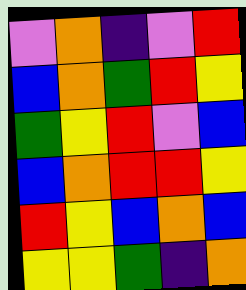[["violet", "orange", "indigo", "violet", "red"], ["blue", "orange", "green", "red", "yellow"], ["green", "yellow", "red", "violet", "blue"], ["blue", "orange", "red", "red", "yellow"], ["red", "yellow", "blue", "orange", "blue"], ["yellow", "yellow", "green", "indigo", "orange"]]